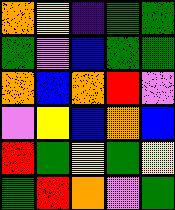[["orange", "yellow", "indigo", "green", "green"], ["green", "violet", "blue", "green", "green"], ["orange", "blue", "orange", "red", "violet"], ["violet", "yellow", "blue", "orange", "blue"], ["red", "green", "yellow", "green", "yellow"], ["green", "red", "orange", "violet", "green"]]